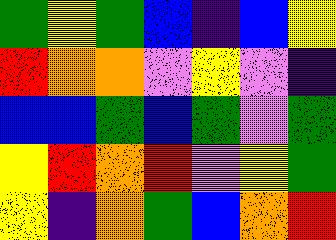[["green", "yellow", "green", "blue", "indigo", "blue", "yellow"], ["red", "orange", "orange", "violet", "yellow", "violet", "indigo"], ["blue", "blue", "green", "blue", "green", "violet", "green"], ["yellow", "red", "orange", "red", "violet", "yellow", "green"], ["yellow", "indigo", "orange", "green", "blue", "orange", "red"]]